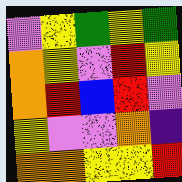[["violet", "yellow", "green", "yellow", "green"], ["orange", "yellow", "violet", "red", "yellow"], ["orange", "red", "blue", "red", "violet"], ["yellow", "violet", "violet", "orange", "indigo"], ["orange", "orange", "yellow", "yellow", "red"]]